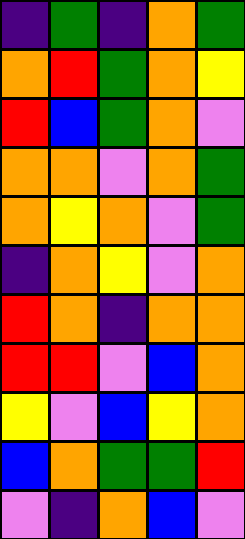[["indigo", "green", "indigo", "orange", "green"], ["orange", "red", "green", "orange", "yellow"], ["red", "blue", "green", "orange", "violet"], ["orange", "orange", "violet", "orange", "green"], ["orange", "yellow", "orange", "violet", "green"], ["indigo", "orange", "yellow", "violet", "orange"], ["red", "orange", "indigo", "orange", "orange"], ["red", "red", "violet", "blue", "orange"], ["yellow", "violet", "blue", "yellow", "orange"], ["blue", "orange", "green", "green", "red"], ["violet", "indigo", "orange", "blue", "violet"]]